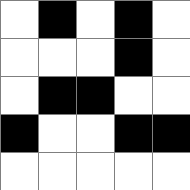[["white", "black", "white", "black", "white"], ["white", "white", "white", "black", "white"], ["white", "black", "black", "white", "white"], ["black", "white", "white", "black", "black"], ["white", "white", "white", "white", "white"]]